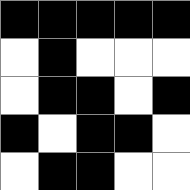[["black", "black", "black", "black", "black"], ["white", "black", "white", "white", "white"], ["white", "black", "black", "white", "black"], ["black", "white", "black", "black", "white"], ["white", "black", "black", "white", "white"]]